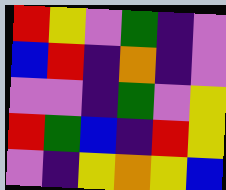[["red", "yellow", "violet", "green", "indigo", "violet"], ["blue", "red", "indigo", "orange", "indigo", "violet"], ["violet", "violet", "indigo", "green", "violet", "yellow"], ["red", "green", "blue", "indigo", "red", "yellow"], ["violet", "indigo", "yellow", "orange", "yellow", "blue"]]